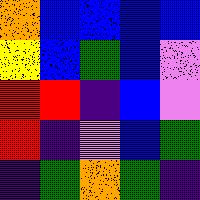[["orange", "blue", "blue", "blue", "blue"], ["yellow", "blue", "green", "blue", "violet"], ["red", "red", "indigo", "blue", "violet"], ["red", "indigo", "violet", "blue", "green"], ["indigo", "green", "orange", "green", "indigo"]]